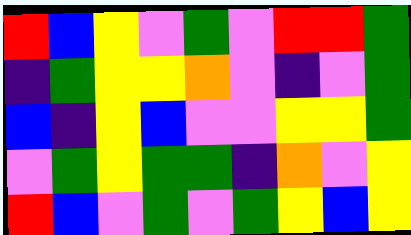[["red", "blue", "yellow", "violet", "green", "violet", "red", "red", "green"], ["indigo", "green", "yellow", "yellow", "orange", "violet", "indigo", "violet", "green"], ["blue", "indigo", "yellow", "blue", "violet", "violet", "yellow", "yellow", "green"], ["violet", "green", "yellow", "green", "green", "indigo", "orange", "violet", "yellow"], ["red", "blue", "violet", "green", "violet", "green", "yellow", "blue", "yellow"]]